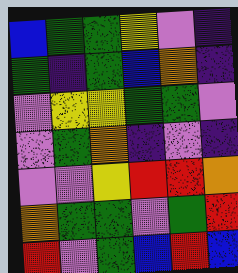[["blue", "green", "green", "yellow", "violet", "indigo"], ["green", "indigo", "green", "blue", "orange", "indigo"], ["violet", "yellow", "yellow", "green", "green", "violet"], ["violet", "green", "orange", "indigo", "violet", "indigo"], ["violet", "violet", "yellow", "red", "red", "orange"], ["orange", "green", "green", "violet", "green", "red"], ["red", "violet", "green", "blue", "red", "blue"]]